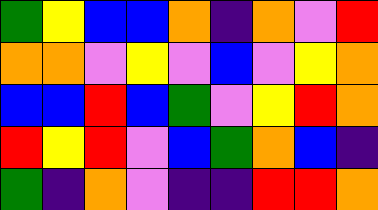[["green", "yellow", "blue", "blue", "orange", "indigo", "orange", "violet", "red"], ["orange", "orange", "violet", "yellow", "violet", "blue", "violet", "yellow", "orange"], ["blue", "blue", "red", "blue", "green", "violet", "yellow", "red", "orange"], ["red", "yellow", "red", "violet", "blue", "green", "orange", "blue", "indigo"], ["green", "indigo", "orange", "violet", "indigo", "indigo", "red", "red", "orange"]]